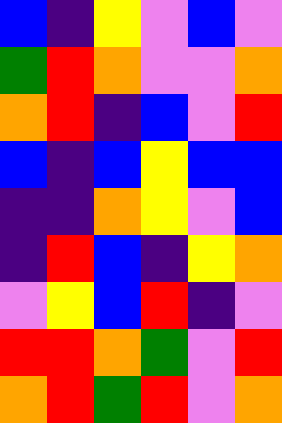[["blue", "indigo", "yellow", "violet", "blue", "violet"], ["green", "red", "orange", "violet", "violet", "orange"], ["orange", "red", "indigo", "blue", "violet", "red"], ["blue", "indigo", "blue", "yellow", "blue", "blue"], ["indigo", "indigo", "orange", "yellow", "violet", "blue"], ["indigo", "red", "blue", "indigo", "yellow", "orange"], ["violet", "yellow", "blue", "red", "indigo", "violet"], ["red", "red", "orange", "green", "violet", "red"], ["orange", "red", "green", "red", "violet", "orange"]]